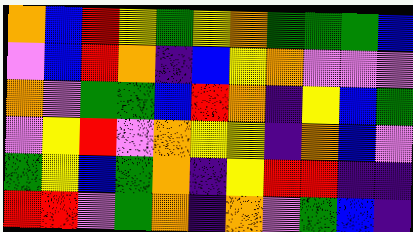[["orange", "blue", "red", "yellow", "green", "yellow", "orange", "green", "green", "green", "blue"], ["violet", "blue", "red", "orange", "indigo", "blue", "yellow", "orange", "violet", "violet", "violet"], ["orange", "violet", "green", "green", "blue", "red", "orange", "indigo", "yellow", "blue", "green"], ["violet", "yellow", "red", "violet", "orange", "yellow", "yellow", "indigo", "orange", "blue", "violet"], ["green", "yellow", "blue", "green", "orange", "indigo", "yellow", "red", "red", "indigo", "indigo"], ["red", "red", "violet", "green", "orange", "indigo", "orange", "violet", "green", "blue", "indigo"]]